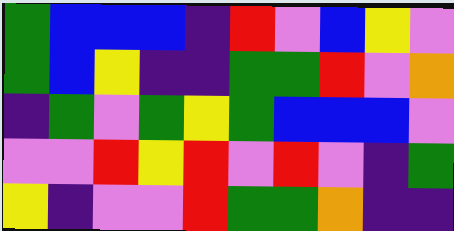[["green", "blue", "blue", "blue", "indigo", "red", "violet", "blue", "yellow", "violet"], ["green", "blue", "yellow", "indigo", "indigo", "green", "green", "red", "violet", "orange"], ["indigo", "green", "violet", "green", "yellow", "green", "blue", "blue", "blue", "violet"], ["violet", "violet", "red", "yellow", "red", "violet", "red", "violet", "indigo", "green"], ["yellow", "indigo", "violet", "violet", "red", "green", "green", "orange", "indigo", "indigo"]]